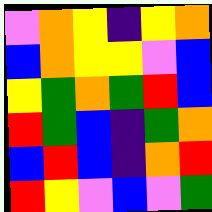[["violet", "orange", "yellow", "indigo", "yellow", "orange"], ["blue", "orange", "yellow", "yellow", "violet", "blue"], ["yellow", "green", "orange", "green", "red", "blue"], ["red", "green", "blue", "indigo", "green", "orange"], ["blue", "red", "blue", "indigo", "orange", "red"], ["red", "yellow", "violet", "blue", "violet", "green"]]